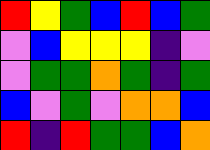[["red", "yellow", "green", "blue", "red", "blue", "green"], ["violet", "blue", "yellow", "yellow", "yellow", "indigo", "violet"], ["violet", "green", "green", "orange", "green", "indigo", "green"], ["blue", "violet", "green", "violet", "orange", "orange", "blue"], ["red", "indigo", "red", "green", "green", "blue", "orange"]]